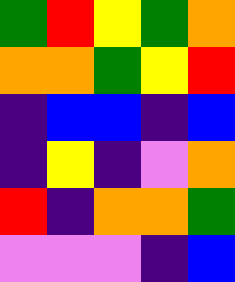[["green", "red", "yellow", "green", "orange"], ["orange", "orange", "green", "yellow", "red"], ["indigo", "blue", "blue", "indigo", "blue"], ["indigo", "yellow", "indigo", "violet", "orange"], ["red", "indigo", "orange", "orange", "green"], ["violet", "violet", "violet", "indigo", "blue"]]